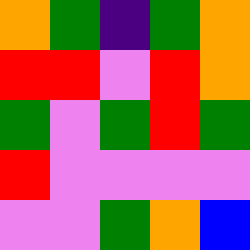[["orange", "green", "indigo", "green", "orange"], ["red", "red", "violet", "red", "orange"], ["green", "violet", "green", "red", "green"], ["red", "violet", "violet", "violet", "violet"], ["violet", "violet", "green", "orange", "blue"]]